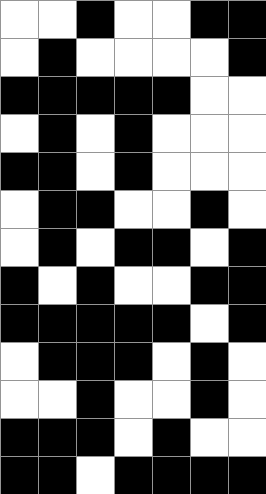[["white", "white", "black", "white", "white", "black", "black"], ["white", "black", "white", "white", "white", "white", "black"], ["black", "black", "black", "black", "black", "white", "white"], ["white", "black", "white", "black", "white", "white", "white"], ["black", "black", "white", "black", "white", "white", "white"], ["white", "black", "black", "white", "white", "black", "white"], ["white", "black", "white", "black", "black", "white", "black"], ["black", "white", "black", "white", "white", "black", "black"], ["black", "black", "black", "black", "black", "white", "black"], ["white", "black", "black", "black", "white", "black", "white"], ["white", "white", "black", "white", "white", "black", "white"], ["black", "black", "black", "white", "black", "white", "white"], ["black", "black", "white", "black", "black", "black", "black"]]